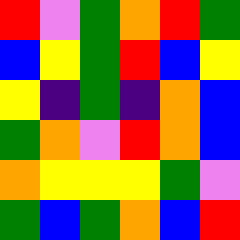[["red", "violet", "green", "orange", "red", "green"], ["blue", "yellow", "green", "red", "blue", "yellow"], ["yellow", "indigo", "green", "indigo", "orange", "blue"], ["green", "orange", "violet", "red", "orange", "blue"], ["orange", "yellow", "yellow", "yellow", "green", "violet"], ["green", "blue", "green", "orange", "blue", "red"]]